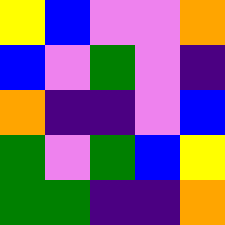[["yellow", "blue", "violet", "violet", "orange"], ["blue", "violet", "green", "violet", "indigo"], ["orange", "indigo", "indigo", "violet", "blue"], ["green", "violet", "green", "blue", "yellow"], ["green", "green", "indigo", "indigo", "orange"]]